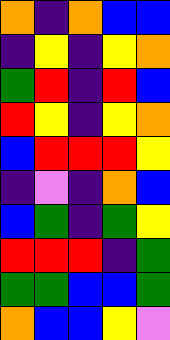[["orange", "indigo", "orange", "blue", "blue"], ["indigo", "yellow", "indigo", "yellow", "orange"], ["green", "red", "indigo", "red", "blue"], ["red", "yellow", "indigo", "yellow", "orange"], ["blue", "red", "red", "red", "yellow"], ["indigo", "violet", "indigo", "orange", "blue"], ["blue", "green", "indigo", "green", "yellow"], ["red", "red", "red", "indigo", "green"], ["green", "green", "blue", "blue", "green"], ["orange", "blue", "blue", "yellow", "violet"]]